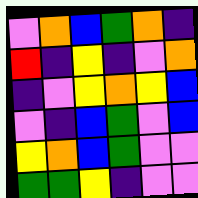[["violet", "orange", "blue", "green", "orange", "indigo"], ["red", "indigo", "yellow", "indigo", "violet", "orange"], ["indigo", "violet", "yellow", "orange", "yellow", "blue"], ["violet", "indigo", "blue", "green", "violet", "blue"], ["yellow", "orange", "blue", "green", "violet", "violet"], ["green", "green", "yellow", "indigo", "violet", "violet"]]